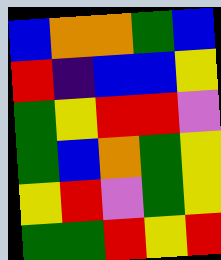[["blue", "orange", "orange", "green", "blue"], ["red", "indigo", "blue", "blue", "yellow"], ["green", "yellow", "red", "red", "violet"], ["green", "blue", "orange", "green", "yellow"], ["yellow", "red", "violet", "green", "yellow"], ["green", "green", "red", "yellow", "red"]]